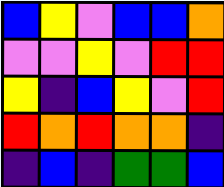[["blue", "yellow", "violet", "blue", "blue", "orange"], ["violet", "violet", "yellow", "violet", "red", "red"], ["yellow", "indigo", "blue", "yellow", "violet", "red"], ["red", "orange", "red", "orange", "orange", "indigo"], ["indigo", "blue", "indigo", "green", "green", "blue"]]